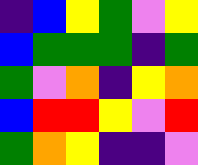[["indigo", "blue", "yellow", "green", "violet", "yellow"], ["blue", "green", "green", "green", "indigo", "green"], ["green", "violet", "orange", "indigo", "yellow", "orange"], ["blue", "red", "red", "yellow", "violet", "red"], ["green", "orange", "yellow", "indigo", "indigo", "violet"]]